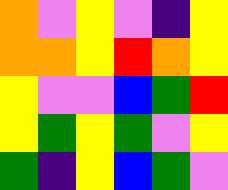[["orange", "violet", "yellow", "violet", "indigo", "yellow"], ["orange", "orange", "yellow", "red", "orange", "yellow"], ["yellow", "violet", "violet", "blue", "green", "red"], ["yellow", "green", "yellow", "green", "violet", "yellow"], ["green", "indigo", "yellow", "blue", "green", "violet"]]